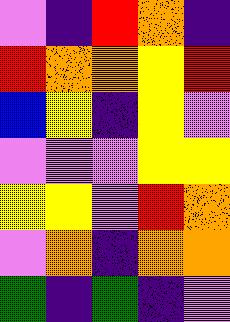[["violet", "indigo", "red", "orange", "indigo"], ["red", "orange", "orange", "yellow", "red"], ["blue", "yellow", "indigo", "yellow", "violet"], ["violet", "violet", "violet", "yellow", "yellow"], ["yellow", "yellow", "violet", "red", "orange"], ["violet", "orange", "indigo", "orange", "orange"], ["green", "indigo", "green", "indigo", "violet"]]